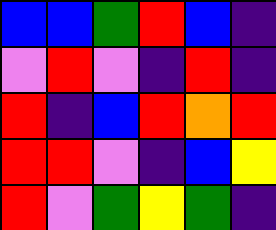[["blue", "blue", "green", "red", "blue", "indigo"], ["violet", "red", "violet", "indigo", "red", "indigo"], ["red", "indigo", "blue", "red", "orange", "red"], ["red", "red", "violet", "indigo", "blue", "yellow"], ["red", "violet", "green", "yellow", "green", "indigo"]]